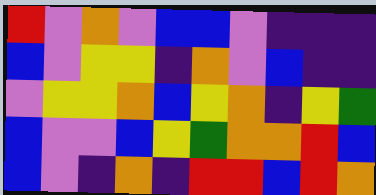[["red", "violet", "orange", "violet", "blue", "blue", "violet", "indigo", "indigo", "indigo"], ["blue", "violet", "yellow", "yellow", "indigo", "orange", "violet", "blue", "indigo", "indigo"], ["violet", "yellow", "yellow", "orange", "blue", "yellow", "orange", "indigo", "yellow", "green"], ["blue", "violet", "violet", "blue", "yellow", "green", "orange", "orange", "red", "blue"], ["blue", "violet", "indigo", "orange", "indigo", "red", "red", "blue", "red", "orange"]]